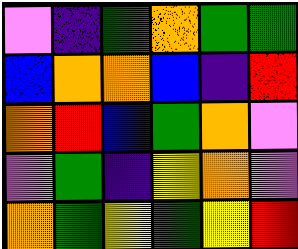[["violet", "indigo", "green", "orange", "green", "green"], ["blue", "orange", "orange", "blue", "indigo", "red"], ["orange", "red", "blue", "green", "orange", "violet"], ["violet", "green", "indigo", "yellow", "orange", "violet"], ["orange", "green", "yellow", "green", "yellow", "red"]]